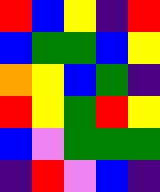[["red", "blue", "yellow", "indigo", "red"], ["blue", "green", "green", "blue", "yellow"], ["orange", "yellow", "blue", "green", "indigo"], ["red", "yellow", "green", "red", "yellow"], ["blue", "violet", "green", "green", "green"], ["indigo", "red", "violet", "blue", "indigo"]]